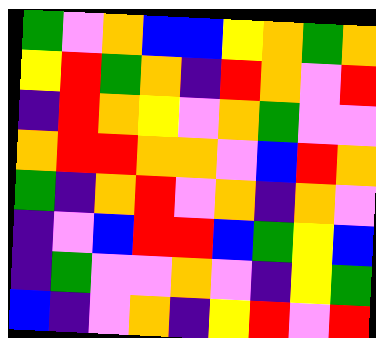[["green", "violet", "orange", "blue", "blue", "yellow", "orange", "green", "orange"], ["yellow", "red", "green", "orange", "indigo", "red", "orange", "violet", "red"], ["indigo", "red", "orange", "yellow", "violet", "orange", "green", "violet", "violet"], ["orange", "red", "red", "orange", "orange", "violet", "blue", "red", "orange"], ["green", "indigo", "orange", "red", "violet", "orange", "indigo", "orange", "violet"], ["indigo", "violet", "blue", "red", "red", "blue", "green", "yellow", "blue"], ["indigo", "green", "violet", "violet", "orange", "violet", "indigo", "yellow", "green"], ["blue", "indigo", "violet", "orange", "indigo", "yellow", "red", "violet", "red"]]